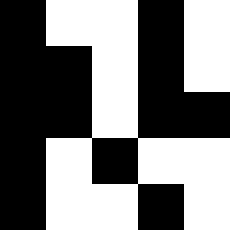[["black", "white", "white", "black", "white"], ["black", "black", "white", "black", "white"], ["black", "black", "white", "black", "black"], ["black", "white", "black", "white", "white"], ["black", "white", "white", "black", "white"]]